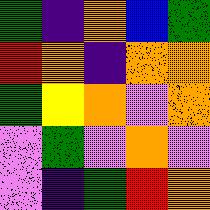[["green", "indigo", "orange", "blue", "green"], ["red", "orange", "indigo", "orange", "orange"], ["green", "yellow", "orange", "violet", "orange"], ["violet", "green", "violet", "orange", "violet"], ["violet", "indigo", "green", "red", "orange"]]